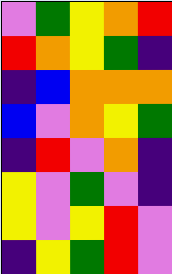[["violet", "green", "yellow", "orange", "red"], ["red", "orange", "yellow", "green", "indigo"], ["indigo", "blue", "orange", "orange", "orange"], ["blue", "violet", "orange", "yellow", "green"], ["indigo", "red", "violet", "orange", "indigo"], ["yellow", "violet", "green", "violet", "indigo"], ["yellow", "violet", "yellow", "red", "violet"], ["indigo", "yellow", "green", "red", "violet"]]